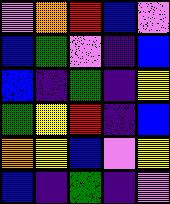[["violet", "orange", "red", "blue", "violet"], ["blue", "green", "violet", "indigo", "blue"], ["blue", "indigo", "green", "indigo", "yellow"], ["green", "yellow", "red", "indigo", "blue"], ["orange", "yellow", "blue", "violet", "yellow"], ["blue", "indigo", "green", "indigo", "violet"]]